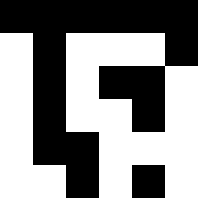[["black", "black", "black", "black", "black", "black"], ["white", "black", "white", "white", "white", "black"], ["white", "black", "white", "black", "black", "white"], ["white", "black", "white", "white", "black", "white"], ["white", "black", "black", "white", "white", "white"], ["white", "white", "black", "white", "black", "white"]]